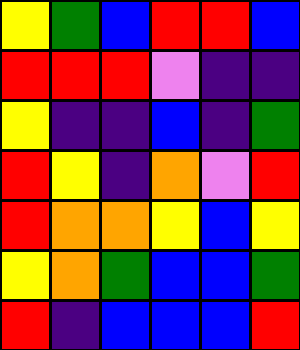[["yellow", "green", "blue", "red", "red", "blue"], ["red", "red", "red", "violet", "indigo", "indigo"], ["yellow", "indigo", "indigo", "blue", "indigo", "green"], ["red", "yellow", "indigo", "orange", "violet", "red"], ["red", "orange", "orange", "yellow", "blue", "yellow"], ["yellow", "orange", "green", "blue", "blue", "green"], ["red", "indigo", "blue", "blue", "blue", "red"]]